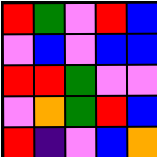[["red", "green", "violet", "red", "blue"], ["violet", "blue", "violet", "blue", "blue"], ["red", "red", "green", "violet", "violet"], ["violet", "orange", "green", "red", "blue"], ["red", "indigo", "violet", "blue", "orange"]]